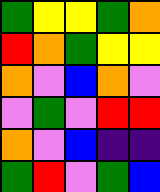[["green", "yellow", "yellow", "green", "orange"], ["red", "orange", "green", "yellow", "yellow"], ["orange", "violet", "blue", "orange", "violet"], ["violet", "green", "violet", "red", "red"], ["orange", "violet", "blue", "indigo", "indigo"], ["green", "red", "violet", "green", "blue"]]